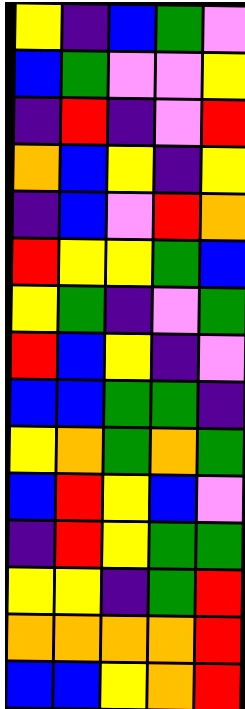[["yellow", "indigo", "blue", "green", "violet"], ["blue", "green", "violet", "violet", "yellow"], ["indigo", "red", "indigo", "violet", "red"], ["orange", "blue", "yellow", "indigo", "yellow"], ["indigo", "blue", "violet", "red", "orange"], ["red", "yellow", "yellow", "green", "blue"], ["yellow", "green", "indigo", "violet", "green"], ["red", "blue", "yellow", "indigo", "violet"], ["blue", "blue", "green", "green", "indigo"], ["yellow", "orange", "green", "orange", "green"], ["blue", "red", "yellow", "blue", "violet"], ["indigo", "red", "yellow", "green", "green"], ["yellow", "yellow", "indigo", "green", "red"], ["orange", "orange", "orange", "orange", "red"], ["blue", "blue", "yellow", "orange", "red"]]